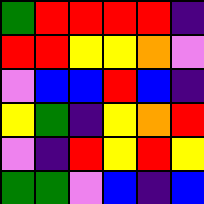[["green", "red", "red", "red", "red", "indigo"], ["red", "red", "yellow", "yellow", "orange", "violet"], ["violet", "blue", "blue", "red", "blue", "indigo"], ["yellow", "green", "indigo", "yellow", "orange", "red"], ["violet", "indigo", "red", "yellow", "red", "yellow"], ["green", "green", "violet", "blue", "indigo", "blue"]]